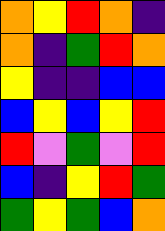[["orange", "yellow", "red", "orange", "indigo"], ["orange", "indigo", "green", "red", "orange"], ["yellow", "indigo", "indigo", "blue", "blue"], ["blue", "yellow", "blue", "yellow", "red"], ["red", "violet", "green", "violet", "red"], ["blue", "indigo", "yellow", "red", "green"], ["green", "yellow", "green", "blue", "orange"]]